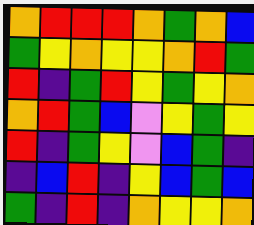[["orange", "red", "red", "red", "orange", "green", "orange", "blue"], ["green", "yellow", "orange", "yellow", "yellow", "orange", "red", "green"], ["red", "indigo", "green", "red", "yellow", "green", "yellow", "orange"], ["orange", "red", "green", "blue", "violet", "yellow", "green", "yellow"], ["red", "indigo", "green", "yellow", "violet", "blue", "green", "indigo"], ["indigo", "blue", "red", "indigo", "yellow", "blue", "green", "blue"], ["green", "indigo", "red", "indigo", "orange", "yellow", "yellow", "orange"]]